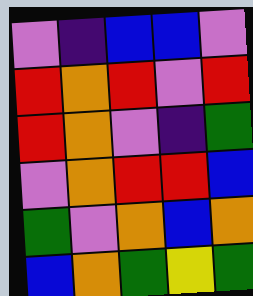[["violet", "indigo", "blue", "blue", "violet"], ["red", "orange", "red", "violet", "red"], ["red", "orange", "violet", "indigo", "green"], ["violet", "orange", "red", "red", "blue"], ["green", "violet", "orange", "blue", "orange"], ["blue", "orange", "green", "yellow", "green"]]